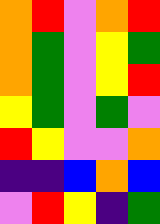[["orange", "red", "violet", "orange", "red"], ["orange", "green", "violet", "yellow", "green"], ["orange", "green", "violet", "yellow", "red"], ["yellow", "green", "violet", "green", "violet"], ["red", "yellow", "violet", "violet", "orange"], ["indigo", "indigo", "blue", "orange", "blue"], ["violet", "red", "yellow", "indigo", "green"]]